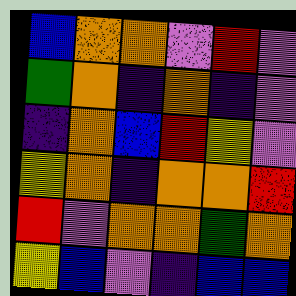[["blue", "orange", "orange", "violet", "red", "violet"], ["green", "orange", "indigo", "orange", "indigo", "violet"], ["indigo", "orange", "blue", "red", "yellow", "violet"], ["yellow", "orange", "indigo", "orange", "orange", "red"], ["red", "violet", "orange", "orange", "green", "orange"], ["yellow", "blue", "violet", "indigo", "blue", "blue"]]